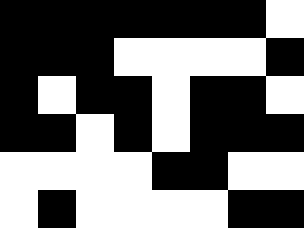[["black", "black", "black", "black", "black", "black", "black", "white"], ["black", "black", "black", "white", "white", "white", "white", "black"], ["black", "white", "black", "black", "white", "black", "black", "white"], ["black", "black", "white", "black", "white", "black", "black", "black"], ["white", "white", "white", "white", "black", "black", "white", "white"], ["white", "black", "white", "white", "white", "white", "black", "black"]]